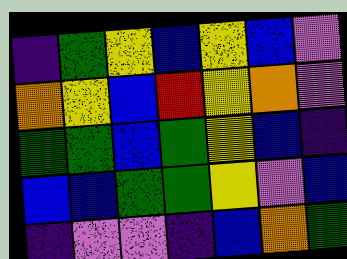[["indigo", "green", "yellow", "blue", "yellow", "blue", "violet"], ["orange", "yellow", "blue", "red", "yellow", "orange", "violet"], ["green", "green", "blue", "green", "yellow", "blue", "indigo"], ["blue", "blue", "green", "green", "yellow", "violet", "blue"], ["indigo", "violet", "violet", "indigo", "blue", "orange", "green"]]